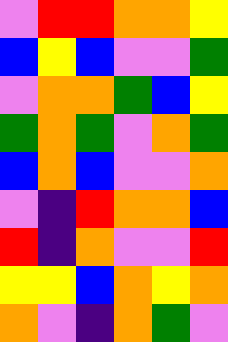[["violet", "red", "red", "orange", "orange", "yellow"], ["blue", "yellow", "blue", "violet", "violet", "green"], ["violet", "orange", "orange", "green", "blue", "yellow"], ["green", "orange", "green", "violet", "orange", "green"], ["blue", "orange", "blue", "violet", "violet", "orange"], ["violet", "indigo", "red", "orange", "orange", "blue"], ["red", "indigo", "orange", "violet", "violet", "red"], ["yellow", "yellow", "blue", "orange", "yellow", "orange"], ["orange", "violet", "indigo", "orange", "green", "violet"]]